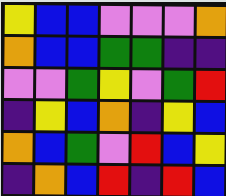[["yellow", "blue", "blue", "violet", "violet", "violet", "orange"], ["orange", "blue", "blue", "green", "green", "indigo", "indigo"], ["violet", "violet", "green", "yellow", "violet", "green", "red"], ["indigo", "yellow", "blue", "orange", "indigo", "yellow", "blue"], ["orange", "blue", "green", "violet", "red", "blue", "yellow"], ["indigo", "orange", "blue", "red", "indigo", "red", "blue"]]